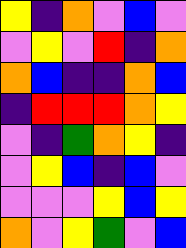[["yellow", "indigo", "orange", "violet", "blue", "violet"], ["violet", "yellow", "violet", "red", "indigo", "orange"], ["orange", "blue", "indigo", "indigo", "orange", "blue"], ["indigo", "red", "red", "red", "orange", "yellow"], ["violet", "indigo", "green", "orange", "yellow", "indigo"], ["violet", "yellow", "blue", "indigo", "blue", "violet"], ["violet", "violet", "violet", "yellow", "blue", "yellow"], ["orange", "violet", "yellow", "green", "violet", "blue"]]